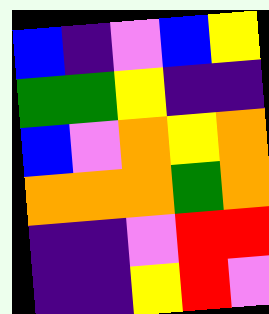[["blue", "indigo", "violet", "blue", "yellow"], ["green", "green", "yellow", "indigo", "indigo"], ["blue", "violet", "orange", "yellow", "orange"], ["orange", "orange", "orange", "green", "orange"], ["indigo", "indigo", "violet", "red", "red"], ["indigo", "indigo", "yellow", "red", "violet"]]